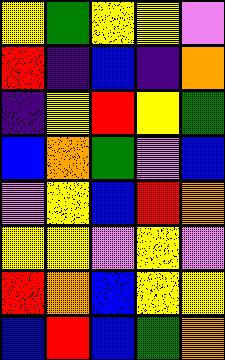[["yellow", "green", "yellow", "yellow", "violet"], ["red", "indigo", "blue", "indigo", "orange"], ["indigo", "yellow", "red", "yellow", "green"], ["blue", "orange", "green", "violet", "blue"], ["violet", "yellow", "blue", "red", "orange"], ["yellow", "yellow", "violet", "yellow", "violet"], ["red", "orange", "blue", "yellow", "yellow"], ["blue", "red", "blue", "green", "orange"]]